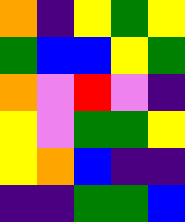[["orange", "indigo", "yellow", "green", "yellow"], ["green", "blue", "blue", "yellow", "green"], ["orange", "violet", "red", "violet", "indigo"], ["yellow", "violet", "green", "green", "yellow"], ["yellow", "orange", "blue", "indigo", "indigo"], ["indigo", "indigo", "green", "green", "blue"]]